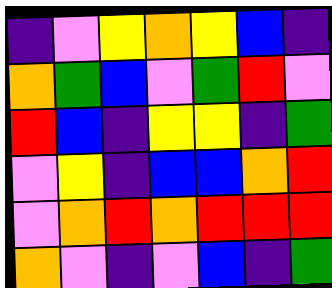[["indigo", "violet", "yellow", "orange", "yellow", "blue", "indigo"], ["orange", "green", "blue", "violet", "green", "red", "violet"], ["red", "blue", "indigo", "yellow", "yellow", "indigo", "green"], ["violet", "yellow", "indigo", "blue", "blue", "orange", "red"], ["violet", "orange", "red", "orange", "red", "red", "red"], ["orange", "violet", "indigo", "violet", "blue", "indigo", "green"]]